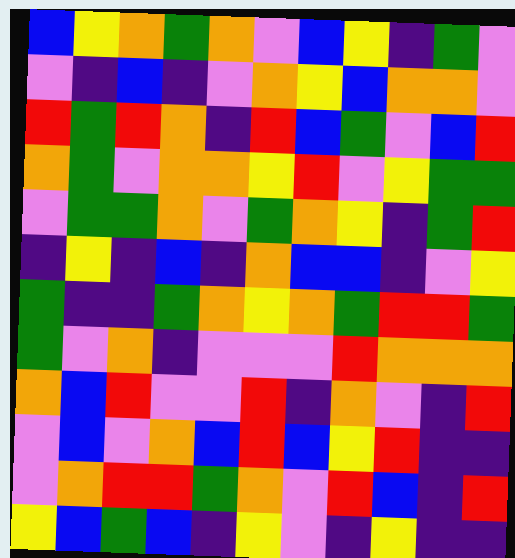[["blue", "yellow", "orange", "green", "orange", "violet", "blue", "yellow", "indigo", "green", "violet"], ["violet", "indigo", "blue", "indigo", "violet", "orange", "yellow", "blue", "orange", "orange", "violet"], ["red", "green", "red", "orange", "indigo", "red", "blue", "green", "violet", "blue", "red"], ["orange", "green", "violet", "orange", "orange", "yellow", "red", "violet", "yellow", "green", "green"], ["violet", "green", "green", "orange", "violet", "green", "orange", "yellow", "indigo", "green", "red"], ["indigo", "yellow", "indigo", "blue", "indigo", "orange", "blue", "blue", "indigo", "violet", "yellow"], ["green", "indigo", "indigo", "green", "orange", "yellow", "orange", "green", "red", "red", "green"], ["green", "violet", "orange", "indigo", "violet", "violet", "violet", "red", "orange", "orange", "orange"], ["orange", "blue", "red", "violet", "violet", "red", "indigo", "orange", "violet", "indigo", "red"], ["violet", "blue", "violet", "orange", "blue", "red", "blue", "yellow", "red", "indigo", "indigo"], ["violet", "orange", "red", "red", "green", "orange", "violet", "red", "blue", "indigo", "red"], ["yellow", "blue", "green", "blue", "indigo", "yellow", "violet", "indigo", "yellow", "indigo", "indigo"]]